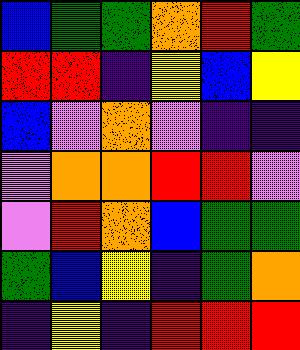[["blue", "green", "green", "orange", "red", "green"], ["red", "red", "indigo", "yellow", "blue", "yellow"], ["blue", "violet", "orange", "violet", "indigo", "indigo"], ["violet", "orange", "orange", "red", "red", "violet"], ["violet", "red", "orange", "blue", "green", "green"], ["green", "blue", "yellow", "indigo", "green", "orange"], ["indigo", "yellow", "indigo", "red", "red", "red"]]